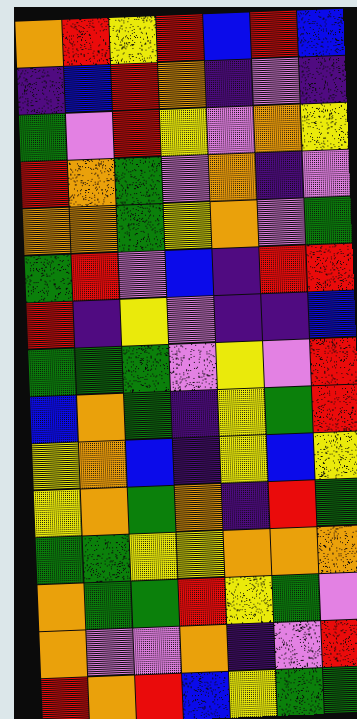[["orange", "red", "yellow", "red", "blue", "red", "blue"], ["indigo", "blue", "red", "orange", "indigo", "violet", "indigo"], ["green", "violet", "red", "yellow", "violet", "orange", "yellow"], ["red", "orange", "green", "violet", "orange", "indigo", "violet"], ["orange", "orange", "green", "yellow", "orange", "violet", "green"], ["green", "red", "violet", "blue", "indigo", "red", "red"], ["red", "indigo", "yellow", "violet", "indigo", "indigo", "blue"], ["green", "green", "green", "violet", "yellow", "violet", "red"], ["blue", "orange", "green", "indigo", "yellow", "green", "red"], ["yellow", "orange", "blue", "indigo", "yellow", "blue", "yellow"], ["yellow", "orange", "green", "orange", "indigo", "red", "green"], ["green", "green", "yellow", "yellow", "orange", "orange", "orange"], ["orange", "green", "green", "red", "yellow", "green", "violet"], ["orange", "violet", "violet", "orange", "indigo", "violet", "red"], ["red", "orange", "red", "blue", "yellow", "green", "green"]]